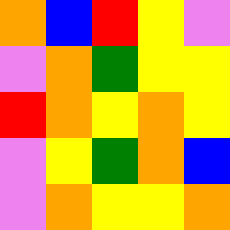[["orange", "blue", "red", "yellow", "violet"], ["violet", "orange", "green", "yellow", "yellow"], ["red", "orange", "yellow", "orange", "yellow"], ["violet", "yellow", "green", "orange", "blue"], ["violet", "orange", "yellow", "yellow", "orange"]]